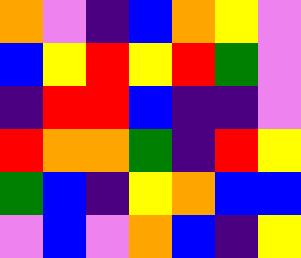[["orange", "violet", "indigo", "blue", "orange", "yellow", "violet"], ["blue", "yellow", "red", "yellow", "red", "green", "violet"], ["indigo", "red", "red", "blue", "indigo", "indigo", "violet"], ["red", "orange", "orange", "green", "indigo", "red", "yellow"], ["green", "blue", "indigo", "yellow", "orange", "blue", "blue"], ["violet", "blue", "violet", "orange", "blue", "indigo", "yellow"]]